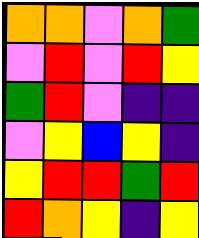[["orange", "orange", "violet", "orange", "green"], ["violet", "red", "violet", "red", "yellow"], ["green", "red", "violet", "indigo", "indigo"], ["violet", "yellow", "blue", "yellow", "indigo"], ["yellow", "red", "red", "green", "red"], ["red", "orange", "yellow", "indigo", "yellow"]]